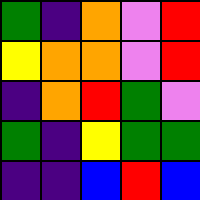[["green", "indigo", "orange", "violet", "red"], ["yellow", "orange", "orange", "violet", "red"], ["indigo", "orange", "red", "green", "violet"], ["green", "indigo", "yellow", "green", "green"], ["indigo", "indigo", "blue", "red", "blue"]]